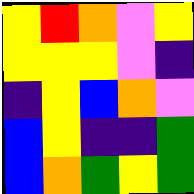[["yellow", "red", "orange", "violet", "yellow"], ["yellow", "yellow", "yellow", "violet", "indigo"], ["indigo", "yellow", "blue", "orange", "violet"], ["blue", "yellow", "indigo", "indigo", "green"], ["blue", "orange", "green", "yellow", "green"]]